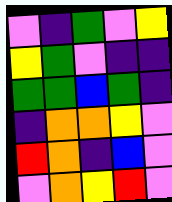[["violet", "indigo", "green", "violet", "yellow"], ["yellow", "green", "violet", "indigo", "indigo"], ["green", "green", "blue", "green", "indigo"], ["indigo", "orange", "orange", "yellow", "violet"], ["red", "orange", "indigo", "blue", "violet"], ["violet", "orange", "yellow", "red", "violet"]]